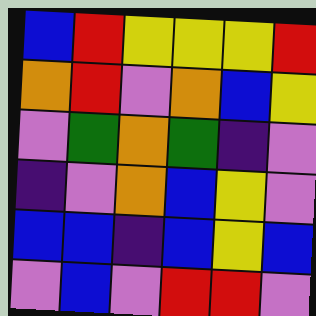[["blue", "red", "yellow", "yellow", "yellow", "red"], ["orange", "red", "violet", "orange", "blue", "yellow"], ["violet", "green", "orange", "green", "indigo", "violet"], ["indigo", "violet", "orange", "blue", "yellow", "violet"], ["blue", "blue", "indigo", "blue", "yellow", "blue"], ["violet", "blue", "violet", "red", "red", "violet"]]